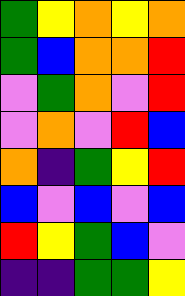[["green", "yellow", "orange", "yellow", "orange"], ["green", "blue", "orange", "orange", "red"], ["violet", "green", "orange", "violet", "red"], ["violet", "orange", "violet", "red", "blue"], ["orange", "indigo", "green", "yellow", "red"], ["blue", "violet", "blue", "violet", "blue"], ["red", "yellow", "green", "blue", "violet"], ["indigo", "indigo", "green", "green", "yellow"]]